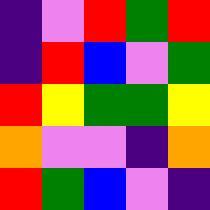[["indigo", "violet", "red", "green", "red"], ["indigo", "red", "blue", "violet", "green"], ["red", "yellow", "green", "green", "yellow"], ["orange", "violet", "violet", "indigo", "orange"], ["red", "green", "blue", "violet", "indigo"]]